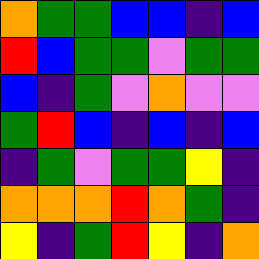[["orange", "green", "green", "blue", "blue", "indigo", "blue"], ["red", "blue", "green", "green", "violet", "green", "green"], ["blue", "indigo", "green", "violet", "orange", "violet", "violet"], ["green", "red", "blue", "indigo", "blue", "indigo", "blue"], ["indigo", "green", "violet", "green", "green", "yellow", "indigo"], ["orange", "orange", "orange", "red", "orange", "green", "indigo"], ["yellow", "indigo", "green", "red", "yellow", "indigo", "orange"]]